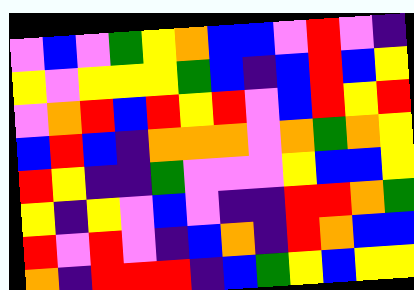[["violet", "blue", "violet", "green", "yellow", "orange", "blue", "blue", "violet", "red", "violet", "indigo"], ["yellow", "violet", "yellow", "yellow", "yellow", "green", "blue", "indigo", "blue", "red", "blue", "yellow"], ["violet", "orange", "red", "blue", "red", "yellow", "red", "violet", "blue", "red", "yellow", "red"], ["blue", "red", "blue", "indigo", "orange", "orange", "orange", "violet", "orange", "green", "orange", "yellow"], ["red", "yellow", "indigo", "indigo", "green", "violet", "violet", "violet", "yellow", "blue", "blue", "yellow"], ["yellow", "indigo", "yellow", "violet", "blue", "violet", "indigo", "indigo", "red", "red", "orange", "green"], ["red", "violet", "red", "violet", "indigo", "blue", "orange", "indigo", "red", "orange", "blue", "blue"], ["orange", "indigo", "red", "red", "red", "indigo", "blue", "green", "yellow", "blue", "yellow", "yellow"]]